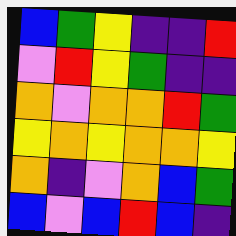[["blue", "green", "yellow", "indigo", "indigo", "red"], ["violet", "red", "yellow", "green", "indigo", "indigo"], ["orange", "violet", "orange", "orange", "red", "green"], ["yellow", "orange", "yellow", "orange", "orange", "yellow"], ["orange", "indigo", "violet", "orange", "blue", "green"], ["blue", "violet", "blue", "red", "blue", "indigo"]]